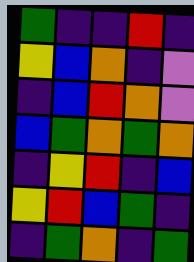[["green", "indigo", "indigo", "red", "indigo"], ["yellow", "blue", "orange", "indigo", "violet"], ["indigo", "blue", "red", "orange", "violet"], ["blue", "green", "orange", "green", "orange"], ["indigo", "yellow", "red", "indigo", "blue"], ["yellow", "red", "blue", "green", "indigo"], ["indigo", "green", "orange", "indigo", "green"]]